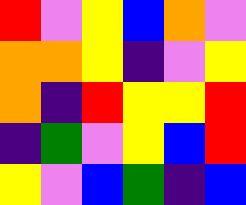[["red", "violet", "yellow", "blue", "orange", "violet"], ["orange", "orange", "yellow", "indigo", "violet", "yellow"], ["orange", "indigo", "red", "yellow", "yellow", "red"], ["indigo", "green", "violet", "yellow", "blue", "red"], ["yellow", "violet", "blue", "green", "indigo", "blue"]]